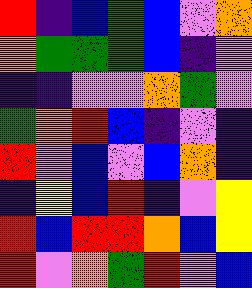[["red", "indigo", "blue", "green", "blue", "violet", "orange"], ["orange", "green", "green", "green", "blue", "indigo", "violet"], ["indigo", "indigo", "violet", "violet", "orange", "green", "violet"], ["green", "orange", "red", "blue", "indigo", "violet", "indigo"], ["red", "violet", "blue", "violet", "blue", "orange", "indigo"], ["indigo", "yellow", "blue", "red", "indigo", "violet", "yellow"], ["red", "blue", "red", "red", "orange", "blue", "yellow"], ["red", "violet", "orange", "green", "red", "violet", "blue"]]